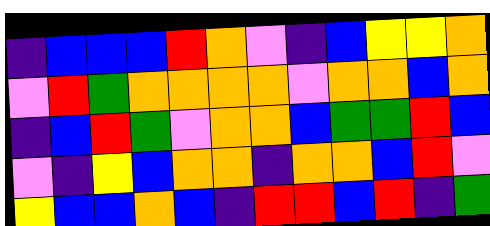[["indigo", "blue", "blue", "blue", "red", "orange", "violet", "indigo", "blue", "yellow", "yellow", "orange"], ["violet", "red", "green", "orange", "orange", "orange", "orange", "violet", "orange", "orange", "blue", "orange"], ["indigo", "blue", "red", "green", "violet", "orange", "orange", "blue", "green", "green", "red", "blue"], ["violet", "indigo", "yellow", "blue", "orange", "orange", "indigo", "orange", "orange", "blue", "red", "violet"], ["yellow", "blue", "blue", "orange", "blue", "indigo", "red", "red", "blue", "red", "indigo", "green"]]